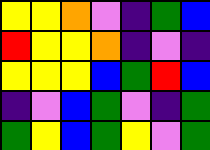[["yellow", "yellow", "orange", "violet", "indigo", "green", "blue"], ["red", "yellow", "yellow", "orange", "indigo", "violet", "indigo"], ["yellow", "yellow", "yellow", "blue", "green", "red", "blue"], ["indigo", "violet", "blue", "green", "violet", "indigo", "green"], ["green", "yellow", "blue", "green", "yellow", "violet", "green"]]